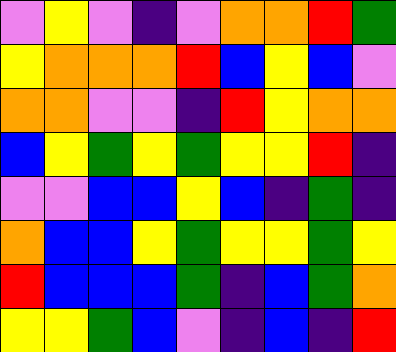[["violet", "yellow", "violet", "indigo", "violet", "orange", "orange", "red", "green"], ["yellow", "orange", "orange", "orange", "red", "blue", "yellow", "blue", "violet"], ["orange", "orange", "violet", "violet", "indigo", "red", "yellow", "orange", "orange"], ["blue", "yellow", "green", "yellow", "green", "yellow", "yellow", "red", "indigo"], ["violet", "violet", "blue", "blue", "yellow", "blue", "indigo", "green", "indigo"], ["orange", "blue", "blue", "yellow", "green", "yellow", "yellow", "green", "yellow"], ["red", "blue", "blue", "blue", "green", "indigo", "blue", "green", "orange"], ["yellow", "yellow", "green", "blue", "violet", "indigo", "blue", "indigo", "red"]]